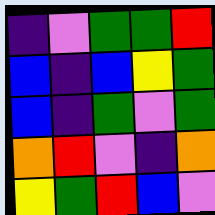[["indigo", "violet", "green", "green", "red"], ["blue", "indigo", "blue", "yellow", "green"], ["blue", "indigo", "green", "violet", "green"], ["orange", "red", "violet", "indigo", "orange"], ["yellow", "green", "red", "blue", "violet"]]